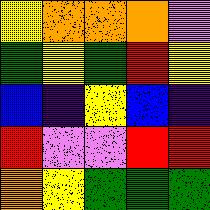[["yellow", "orange", "orange", "orange", "violet"], ["green", "yellow", "green", "red", "yellow"], ["blue", "indigo", "yellow", "blue", "indigo"], ["red", "violet", "violet", "red", "red"], ["orange", "yellow", "green", "green", "green"]]